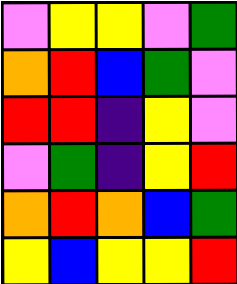[["violet", "yellow", "yellow", "violet", "green"], ["orange", "red", "blue", "green", "violet"], ["red", "red", "indigo", "yellow", "violet"], ["violet", "green", "indigo", "yellow", "red"], ["orange", "red", "orange", "blue", "green"], ["yellow", "blue", "yellow", "yellow", "red"]]